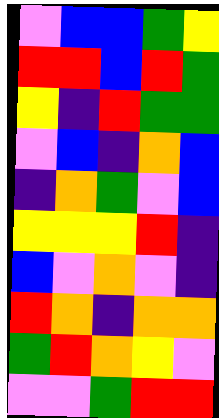[["violet", "blue", "blue", "green", "yellow"], ["red", "red", "blue", "red", "green"], ["yellow", "indigo", "red", "green", "green"], ["violet", "blue", "indigo", "orange", "blue"], ["indigo", "orange", "green", "violet", "blue"], ["yellow", "yellow", "yellow", "red", "indigo"], ["blue", "violet", "orange", "violet", "indigo"], ["red", "orange", "indigo", "orange", "orange"], ["green", "red", "orange", "yellow", "violet"], ["violet", "violet", "green", "red", "red"]]